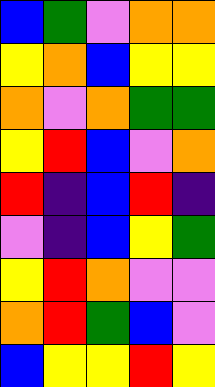[["blue", "green", "violet", "orange", "orange"], ["yellow", "orange", "blue", "yellow", "yellow"], ["orange", "violet", "orange", "green", "green"], ["yellow", "red", "blue", "violet", "orange"], ["red", "indigo", "blue", "red", "indigo"], ["violet", "indigo", "blue", "yellow", "green"], ["yellow", "red", "orange", "violet", "violet"], ["orange", "red", "green", "blue", "violet"], ["blue", "yellow", "yellow", "red", "yellow"]]